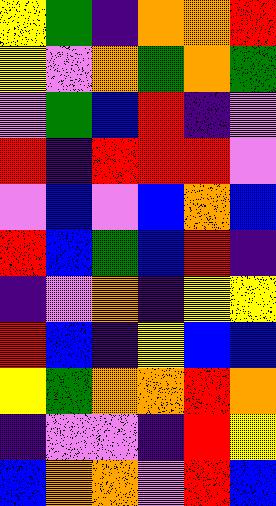[["yellow", "green", "indigo", "orange", "orange", "red"], ["yellow", "violet", "orange", "green", "orange", "green"], ["violet", "green", "blue", "red", "indigo", "violet"], ["red", "indigo", "red", "red", "red", "violet"], ["violet", "blue", "violet", "blue", "orange", "blue"], ["red", "blue", "green", "blue", "red", "indigo"], ["indigo", "violet", "orange", "indigo", "yellow", "yellow"], ["red", "blue", "indigo", "yellow", "blue", "blue"], ["yellow", "green", "orange", "orange", "red", "orange"], ["indigo", "violet", "violet", "indigo", "red", "yellow"], ["blue", "orange", "orange", "violet", "red", "blue"]]